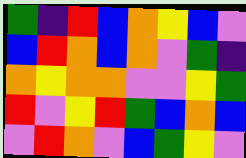[["green", "indigo", "red", "blue", "orange", "yellow", "blue", "violet"], ["blue", "red", "orange", "blue", "orange", "violet", "green", "indigo"], ["orange", "yellow", "orange", "orange", "violet", "violet", "yellow", "green"], ["red", "violet", "yellow", "red", "green", "blue", "orange", "blue"], ["violet", "red", "orange", "violet", "blue", "green", "yellow", "violet"]]